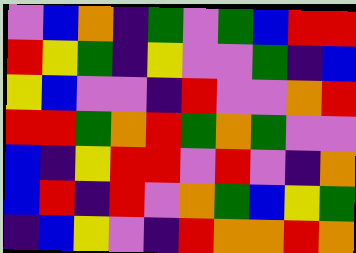[["violet", "blue", "orange", "indigo", "green", "violet", "green", "blue", "red", "red"], ["red", "yellow", "green", "indigo", "yellow", "violet", "violet", "green", "indigo", "blue"], ["yellow", "blue", "violet", "violet", "indigo", "red", "violet", "violet", "orange", "red"], ["red", "red", "green", "orange", "red", "green", "orange", "green", "violet", "violet"], ["blue", "indigo", "yellow", "red", "red", "violet", "red", "violet", "indigo", "orange"], ["blue", "red", "indigo", "red", "violet", "orange", "green", "blue", "yellow", "green"], ["indigo", "blue", "yellow", "violet", "indigo", "red", "orange", "orange", "red", "orange"]]